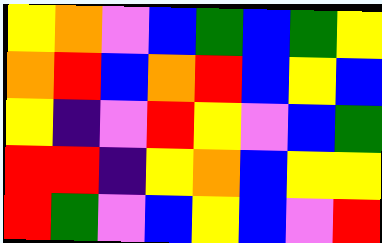[["yellow", "orange", "violet", "blue", "green", "blue", "green", "yellow"], ["orange", "red", "blue", "orange", "red", "blue", "yellow", "blue"], ["yellow", "indigo", "violet", "red", "yellow", "violet", "blue", "green"], ["red", "red", "indigo", "yellow", "orange", "blue", "yellow", "yellow"], ["red", "green", "violet", "blue", "yellow", "blue", "violet", "red"]]